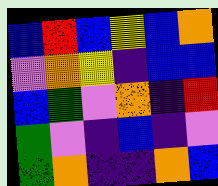[["blue", "red", "blue", "yellow", "blue", "orange"], ["violet", "orange", "yellow", "indigo", "blue", "blue"], ["blue", "green", "violet", "orange", "indigo", "red"], ["green", "violet", "indigo", "blue", "indigo", "violet"], ["green", "orange", "indigo", "indigo", "orange", "blue"]]